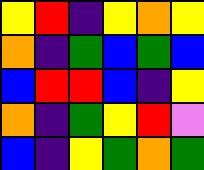[["yellow", "red", "indigo", "yellow", "orange", "yellow"], ["orange", "indigo", "green", "blue", "green", "blue"], ["blue", "red", "red", "blue", "indigo", "yellow"], ["orange", "indigo", "green", "yellow", "red", "violet"], ["blue", "indigo", "yellow", "green", "orange", "green"]]